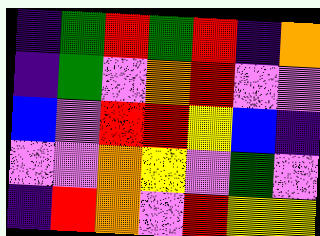[["indigo", "green", "red", "green", "red", "indigo", "orange"], ["indigo", "green", "violet", "orange", "red", "violet", "violet"], ["blue", "violet", "red", "red", "yellow", "blue", "indigo"], ["violet", "violet", "orange", "yellow", "violet", "green", "violet"], ["indigo", "red", "orange", "violet", "red", "yellow", "yellow"]]